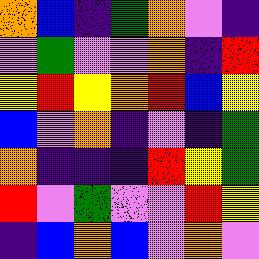[["orange", "blue", "indigo", "green", "orange", "violet", "indigo"], ["violet", "green", "violet", "violet", "orange", "indigo", "red"], ["yellow", "red", "yellow", "orange", "red", "blue", "yellow"], ["blue", "violet", "orange", "indigo", "violet", "indigo", "green"], ["orange", "indigo", "indigo", "indigo", "red", "yellow", "green"], ["red", "violet", "green", "violet", "violet", "red", "yellow"], ["indigo", "blue", "orange", "blue", "violet", "orange", "violet"]]